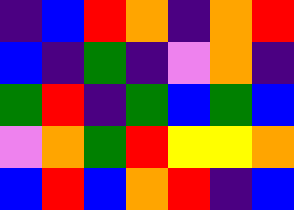[["indigo", "blue", "red", "orange", "indigo", "orange", "red"], ["blue", "indigo", "green", "indigo", "violet", "orange", "indigo"], ["green", "red", "indigo", "green", "blue", "green", "blue"], ["violet", "orange", "green", "red", "yellow", "yellow", "orange"], ["blue", "red", "blue", "orange", "red", "indigo", "blue"]]